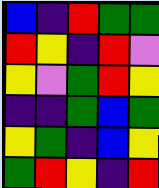[["blue", "indigo", "red", "green", "green"], ["red", "yellow", "indigo", "red", "violet"], ["yellow", "violet", "green", "red", "yellow"], ["indigo", "indigo", "green", "blue", "green"], ["yellow", "green", "indigo", "blue", "yellow"], ["green", "red", "yellow", "indigo", "red"]]